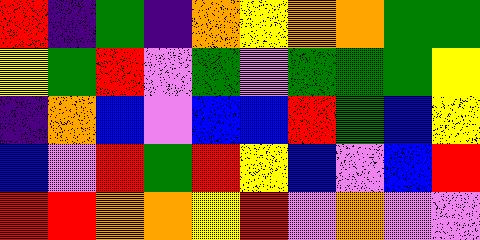[["red", "indigo", "green", "indigo", "orange", "yellow", "orange", "orange", "green", "green"], ["yellow", "green", "red", "violet", "green", "violet", "green", "green", "green", "yellow"], ["indigo", "orange", "blue", "violet", "blue", "blue", "red", "green", "blue", "yellow"], ["blue", "violet", "red", "green", "red", "yellow", "blue", "violet", "blue", "red"], ["red", "red", "orange", "orange", "yellow", "red", "violet", "orange", "violet", "violet"]]